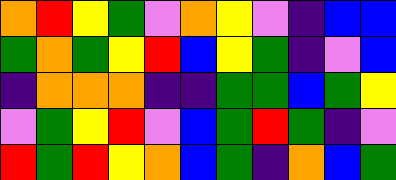[["orange", "red", "yellow", "green", "violet", "orange", "yellow", "violet", "indigo", "blue", "blue"], ["green", "orange", "green", "yellow", "red", "blue", "yellow", "green", "indigo", "violet", "blue"], ["indigo", "orange", "orange", "orange", "indigo", "indigo", "green", "green", "blue", "green", "yellow"], ["violet", "green", "yellow", "red", "violet", "blue", "green", "red", "green", "indigo", "violet"], ["red", "green", "red", "yellow", "orange", "blue", "green", "indigo", "orange", "blue", "green"]]